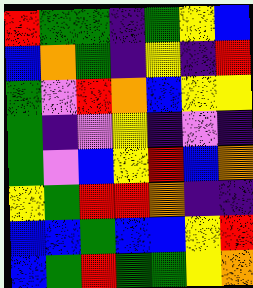[["red", "green", "green", "indigo", "green", "yellow", "blue"], ["blue", "orange", "green", "indigo", "yellow", "indigo", "red"], ["green", "violet", "red", "orange", "blue", "yellow", "yellow"], ["green", "indigo", "violet", "yellow", "indigo", "violet", "indigo"], ["green", "violet", "blue", "yellow", "red", "blue", "orange"], ["yellow", "green", "red", "red", "orange", "indigo", "indigo"], ["blue", "blue", "green", "blue", "blue", "yellow", "red"], ["blue", "green", "red", "green", "green", "yellow", "orange"]]